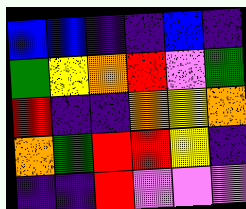[["blue", "blue", "indigo", "indigo", "blue", "indigo"], ["green", "yellow", "orange", "red", "violet", "green"], ["red", "indigo", "indigo", "orange", "yellow", "orange"], ["orange", "green", "red", "red", "yellow", "indigo"], ["indigo", "indigo", "red", "violet", "violet", "violet"]]